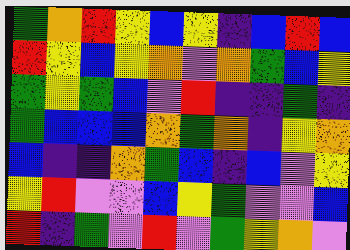[["green", "orange", "red", "yellow", "blue", "yellow", "indigo", "blue", "red", "blue"], ["red", "yellow", "blue", "yellow", "orange", "violet", "orange", "green", "blue", "yellow"], ["green", "yellow", "green", "blue", "violet", "red", "indigo", "indigo", "green", "indigo"], ["green", "blue", "blue", "blue", "orange", "green", "orange", "indigo", "yellow", "orange"], ["blue", "indigo", "indigo", "orange", "green", "blue", "indigo", "blue", "violet", "yellow"], ["yellow", "red", "violet", "violet", "blue", "yellow", "green", "violet", "violet", "blue"], ["red", "indigo", "green", "violet", "red", "violet", "green", "yellow", "orange", "violet"]]